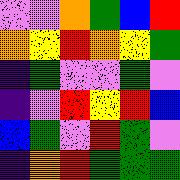[["violet", "violet", "orange", "green", "blue", "red"], ["orange", "yellow", "red", "orange", "yellow", "green"], ["indigo", "green", "violet", "violet", "green", "violet"], ["indigo", "violet", "red", "yellow", "red", "blue"], ["blue", "green", "violet", "red", "green", "violet"], ["indigo", "orange", "red", "green", "green", "green"]]